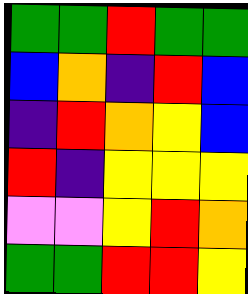[["green", "green", "red", "green", "green"], ["blue", "orange", "indigo", "red", "blue"], ["indigo", "red", "orange", "yellow", "blue"], ["red", "indigo", "yellow", "yellow", "yellow"], ["violet", "violet", "yellow", "red", "orange"], ["green", "green", "red", "red", "yellow"]]